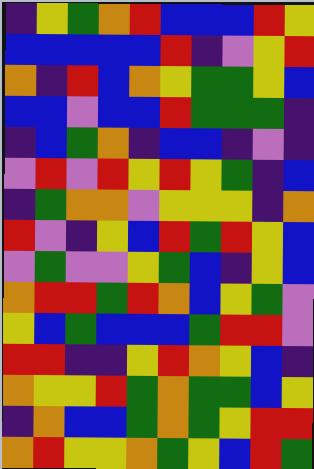[["indigo", "yellow", "green", "orange", "red", "blue", "blue", "blue", "red", "yellow"], ["blue", "blue", "blue", "blue", "blue", "red", "indigo", "violet", "yellow", "red"], ["orange", "indigo", "red", "blue", "orange", "yellow", "green", "green", "yellow", "blue"], ["blue", "blue", "violet", "blue", "blue", "red", "green", "green", "green", "indigo"], ["indigo", "blue", "green", "orange", "indigo", "blue", "blue", "indigo", "violet", "indigo"], ["violet", "red", "violet", "red", "yellow", "red", "yellow", "green", "indigo", "blue"], ["indigo", "green", "orange", "orange", "violet", "yellow", "yellow", "yellow", "indigo", "orange"], ["red", "violet", "indigo", "yellow", "blue", "red", "green", "red", "yellow", "blue"], ["violet", "green", "violet", "violet", "yellow", "green", "blue", "indigo", "yellow", "blue"], ["orange", "red", "red", "green", "red", "orange", "blue", "yellow", "green", "violet"], ["yellow", "blue", "green", "blue", "blue", "blue", "green", "red", "red", "violet"], ["red", "red", "indigo", "indigo", "yellow", "red", "orange", "yellow", "blue", "indigo"], ["orange", "yellow", "yellow", "red", "green", "orange", "green", "green", "blue", "yellow"], ["indigo", "orange", "blue", "blue", "green", "orange", "green", "yellow", "red", "red"], ["orange", "red", "yellow", "yellow", "orange", "green", "yellow", "blue", "red", "green"]]